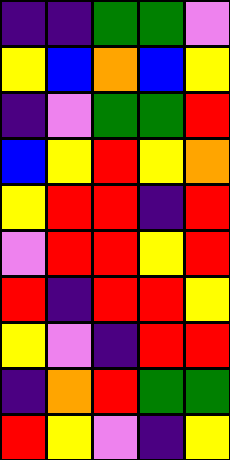[["indigo", "indigo", "green", "green", "violet"], ["yellow", "blue", "orange", "blue", "yellow"], ["indigo", "violet", "green", "green", "red"], ["blue", "yellow", "red", "yellow", "orange"], ["yellow", "red", "red", "indigo", "red"], ["violet", "red", "red", "yellow", "red"], ["red", "indigo", "red", "red", "yellow"], ["yellow", "violet", "indigo", "red", "red"], ["indigo", "orange", "red", "green", "green"], ["red", "yellow", "violet", "indigo", "yellow"]]